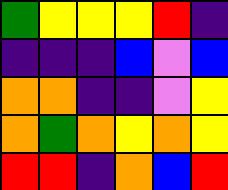[["green", "yellow", "yellow", "yellow", "red", "indigo"], ["indigo", "indigo", "indigo", "blue", "violet", "blue"], ["orange", "orange", "indigo", "indigo", "violet", "yellow"], ["orange", "green", "orange", "yellow", "orange", "yellow"], ["red", "red", "indigo", "orange", "blue", "red"]]